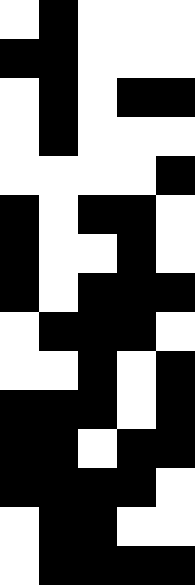[["white", "black", "white", "white", "white"], ["black", "black", "white", "white", "white"], ["white", "black", "white", "black", "black"], ["white", "black", "white", "white", "white"], ["white", "white", "white", "white", "black"], ["black", "white", "black", "black", "white"], ["black", "white", "white", "black", "white"], ["black", "white", "black", "black", "black"], ["white", "black", "black", "black", "white"], ["white", "white", "black", "white", "black"], ["black", "black", "black", "white", "black"], ["black", "black", "white", "black", "black"], ["black", "black", "black", "black", "white"], ["white", "black", "black", "white", "white"], ["white", "black", "black", "black", "black"]]